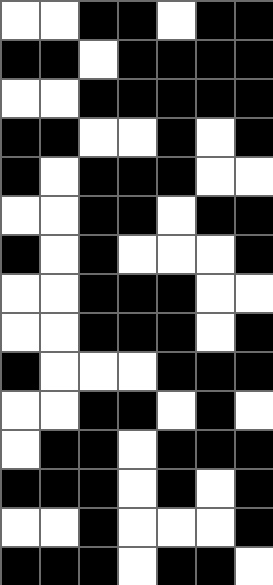[["white", "white", "black", "black", "white", "black", "black"], ["black", "black", "white", "black", "black", "black", "black"], ["white", "white", "black", "black", "black", "black", "black"], ["black", "black", "white", "white", "black", "white", "black"], ["black", "white", "black", "black", "black", "white", "white"], ["white", "white", "black", "black", "white", "black", "black"], ["black", "white", "black", "white", "white", "white", "black"], ["white", "white", "black", "black", "black", "white", "white"], ["white", "white", "black", "black", "black", "white", "black"], ["black", "white", "white", "white", "black", "black", "black"], ["white", "white", "black", "black", "white", "black", "white"], ["white", "black", "black", "white", "black", "black", "black"], ["black", "black", "black", "white", "black", "white", "black"], ["white", "white", "black", "white", "white", "white", "black"], ["black", "black", "black", "white", "black", "black", "white"]]